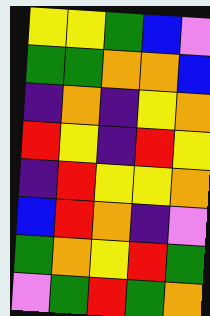[["yellow", "yellow", "green", "blue", "violet"], ["green", "green", "orange", "orange", "blue"], ["indigo", "orange", "indigo", "yellow", "orange"], ["red", "yellow", "indigo", "red", "yellow"], ["indigo", "red", "yellow", "yellow", "orange"], ["blue", "red", "orange", "indigo", "violet"], ["green", "orange", "yellow", "red", "green"], ["violet", "green", "red", "green", "orange"]]